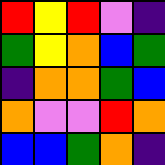[["red", "yellow", "red", "violet", "indigo"], ["green", "yellow", "orange", "blue", "green"], ["indigo", "orange", "orange", "green", "blue"], ["orange", "violet", "violet", "red", "orange"], ["blue", "blue", "green", "orange", "indigo"]]